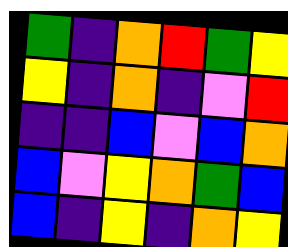[["green", "indigo", "orange", "red", "green", "yellow"], ["yellow", "indigo", "orange", "indigo", "violet", "red"], ["indigo", "indigo", "blue", "violet", "blue", "orange"], ["blue", "violet", "yellow", "orange", "green", "blue"], ["blue", "indigo", "yellow", "indigo", "orange", "yellow"]]